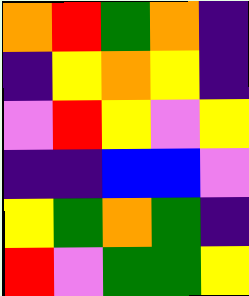[["orange", "red", "green", "orange", "indigo"], ["indigo", "yellow", "orange", "yellow", "indigo"], ["violet", "red", "yellow", "violet", "yellow"], ["indigo", "indigo", "blue", "blue", "violet"], ["yellow", "green", "orange", "green", "indigo"], ["red", "violet", "green", "green", "yellow"]]